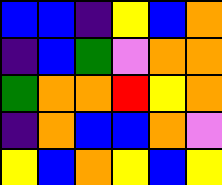[["blue", "blue", "indigo", "yellow", "blue", "orange"], ["indigo", "blue", "green", "violet", "orange", "orange"], ["green", "orange", "orange", "red", "yellow", "orange"], ["indigo", "orange", "blue", "blue", "orange", "violet"], ["yellow", "blue", "orange", "yellow", "blue", "yellow"]]